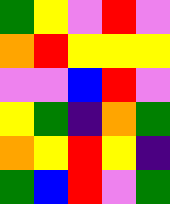[["green", "yellow", "violet", "red", "violet"], ["orange", "red", "yellow", "yellow", "yellow"], ["violet", "violet", "blue", "red", "violet"], ["yellow", "green", "indigo", "orange", "green"], ["orange", "yellow", "red", "yellow", "indigo"], ["green", "blue", "red", "violet", "green"]]